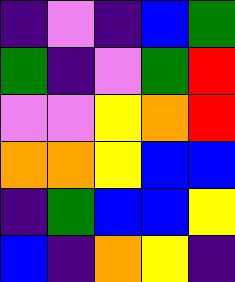[["indigo", "violet", "indigo", "blue", "green"], ["green", "indigo", "violet", "green", "red"], ["violet", "violet", "yellow", "orange", "red"], ["orange", "orange", "yellow", "blue", "blue"], ["indigo", "green", "blue", "blue", "yellow"], ["blue", "indigo", "orange", "yellow", "indigo"]]